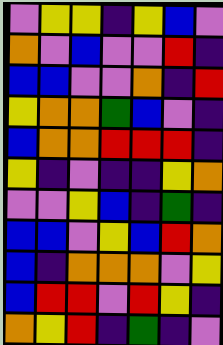[["violet", "yellow", "yellow", "indigo", "yellow", "blue", "violet"], ["orange", "violet", "blue", "violet", "violet", "red", "indigo"], ["blue", "blue", "violet", "violet", "orange", "indigo", "red"], ["yellow", "orange", "orange", "green", "blue", "violet", "indigo"], ["blue", "orange", "orange", "red", "red", "red", "indigo"], ["yellow", "indigo", "violet", "indigo", "indigo", "yellow", "orange"], ["violet", "violet", "yellow", "blue", "indigo", "green", "indigo"], ["blue", "blue", "violet", "yellow", "blue", "red", "orange"], ["blue", "indigo", "orange", "orange", "orange", "violet", "yellow"], ["blue", "red", "red", "violet", "red", "yellow", "indigo"], ["orange", "yellow", "red", "indigo", "green", "indigo", "violet"]]